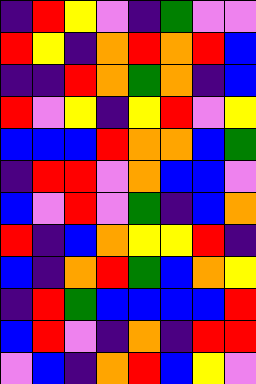[["indigo", "red", "yellow", "violet", "indigo", "green", "violet", "violet"], ["red", "yellow", "indigo", "orange", "red", "orange", "red", "blue"], ["indigo", "indigo", "red", "orange", "green", "orange", "indigo", "blue"], ["red", "violet", "yellow", "indigo", "yellow", "red", "violet", "yellow"], ["blue", "blue", "blue", "red", "orange", "orange", "blue", "green"], ["indigo", "red", "red", "violet", "orange", "blue", "blue", "violet"], ["blue", "violet", "red", "violet", "green", "indigo", "blue", "orange"], ["red", "indigo", "blue", "orange", "yellow", "yellow", "red", "indigo"], ["blue", "indigo", "orange", "red", "green", "blue", "orange", "yellow"], ["indigo", "red", "green", "blue", "blue", "blue", "blue", "red"], ["blue", "red", "violet", "indigo", "orange", "indigo", "red", "red"], ["violet", "blue", "indigo", "orange", "red", "blue", "yellow", "violet"]]